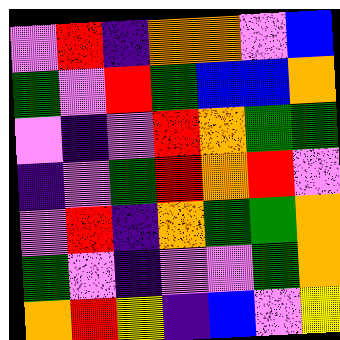[["violet", "red", "indigo", "orange", "orange", "violet", "blue"], ["green", "violet", "red", "green", "blue", "blue", "orange"], ["violet", "indigo", "violet", "red", "orange", "green", "green"], ["indigo", "violet", "green", "red", "orange", "red", "violet"], ["violet", "red", "indigo", "orange", "green", "green", "orange"], ["green", "violet", "indigo", "violet", "violet", "green", "orange"], ["orange", "red", "yellow", "indigo", "blue", "violet", "yellow"]]